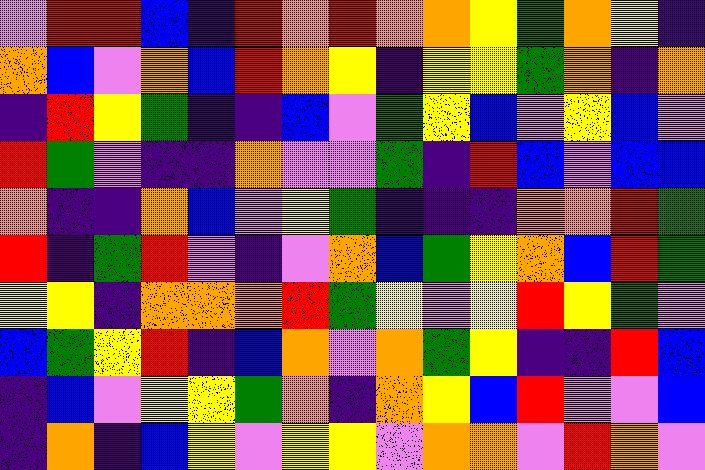[["violet", "red", "red", "blue", "indigo", "red", "orange", "red", "orange", "orange", "yellow", "green", "orange", "yellow", "indigo"], ["orange", "blue", "violet", "orange", "blue", "red", "orange", "yellow", "indigo", "yellow", "yellow", "green", "orange", "indigo", "orange"], ["indigo", "red", "yellow", "green", "indigo", "indigo", "blue", "violet", "green", "yellow", "blue", "violet", "yellow", "blue", "violet"], ["red", "green", "violet", "indigo", "indigo", "orange", "violet", "violet", "green", "indigo", "red", "blue", "violet", "blue", "blue"], ["orange", "indigo", "indigo", "orange", "blue", "violet", "yellow", "green", "indigo", "indigo", "indigo", "orange", "orange", "red", "green"], ["red", "indigo", "green", "red", "violet", "indigo", "violet", "orange", "blue", "green", "yellow", "orange", "blue", "red", "green"], ["yellow", "yellow", "indigo", "orange", "orange", "orange", "red", "green", "yellow", "violet", "yellow", "red", "yellow", "green", "violet"], ["blue", "green", "yellow", "red", "indigo", "blue", "orange", "violet", "orange", "green", "yellow", "indigo", "indigo", "red", "blue"], ["indigo", "blue", "violet", "yellow", "yellow", "green", "orange", "indigo", "orange", "yellow", "blue", "red", "violet", "violet", "blue"], ["indigo", "orange", "indigo", "blue", "yellow", "violet", "yellow", "yellow", "violet", "orange", "orange", "violet", "red", "orange", "violet"]]